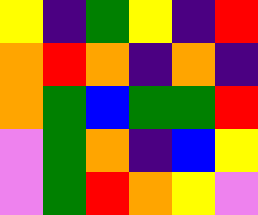[["yellow", "indigo", "green", "yellow", "indigo", "red"], ["orange", "red", "orange", "indigo", "orange", "indigo"], ["orange", "green", "blue", "green", "green", "red"], ["violet", "green", "orange", "indigo", "blue", "yellow"], ["violet", "green", "red", "orange", "yellow", "violet"]]